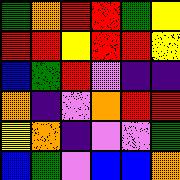[["green", "orange", "red", "red", "green", "yellow"], ["red", "red", "yellow", "red", "red", "yellow"], ["blue", "green", "red", "violet", "indigo", "indigo"], ["orange", "indigo", "violet", "orange", "red", "red"], ["yellow", "orange", "indigo", "violet", "violet", "green"], ["blue", "green", "violet", "blue", "blue", "orange"]]